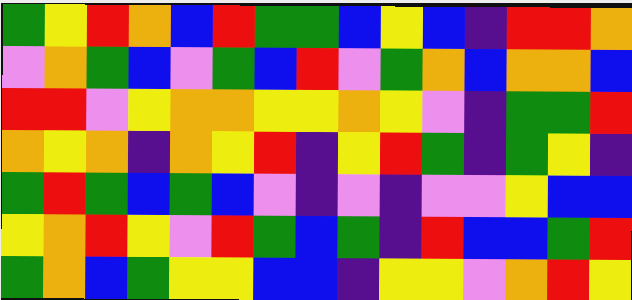[["green", "yellow", "red", "orange", "blue", "red", "green", "green", "blue", "yellow", "blue", "indigo", "red", "red", "orange"], ["violet", "orange", "green", "blue", "violet", "green", "blue", "red", "violet", "green", "orange", "blue", "orange", "orange", "blue"], ["red", "red", "violet", "yellow", "orange", "orange", "yellow", "yellow", "orange", "yellow", "violet", "indigo", "green", "green", "red"], ["orange", "yellow", "orange", "indigo", "orange", "yellow", "red", "indigo", "yellow", "red", "green", "indigo", "green", "yellow", "indigo"], ["green", "red", "green", "blue", "green", "blue", "violet", "indigo", "violet", "indigo", "violet", "violet", "yellow", "blue", "blue"], ["yellow", "orange", "red", "yellow", "violet", "red", "green", "blue", "green", "indigo", "red", "blue", "blue", "green", "red"], ["green", "orange", "blue", "green", "yellow", "yellow", "blue", "blue", "indigo", "yellow", "yellow", "violet", "orange", "red", "yellow"]]